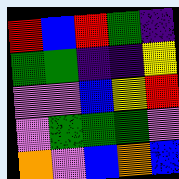[["red", "blue", "red", "green", "indigo"], ["green", "green", "indigo", "indigo", "yellow"], ["violet", "violet", "blue", "yellow", "red"], ["violet", "green", "green", "green", "violet"], ["orange", "violet", "blue", "orange", "blue"]]